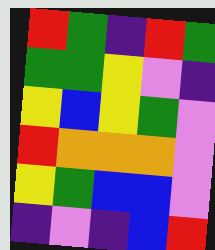[["red", "green", "indigo", "red", "green"], ["green", "green", "yellow", "violet", "indigo"], ["yellow", "blue", "yellow", "green", "violet"], ["red", "orange", "orange", "orange", "violet"], ["yellow", "green", "blue", "blue", "violet"], ["indigo", "violet", "indigo", "blue", "red"]]